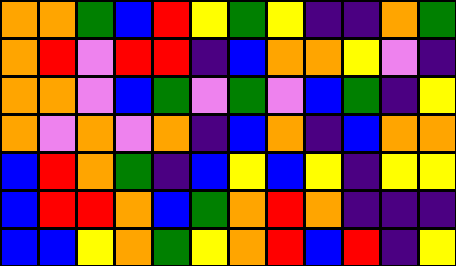[["orange", "orange", "green", "blue", "red", "yellow", "green", "yellow", "indigo", "indigo", "orange", "green"], ["orange", "red", "violet", "red", "red", "indigo", "blue", "orange", "orange", "yellow", "violet", "indigo"], ["orange", "orange", "violet", "blue", "green", "violet", "green", "violet", "blue", "green", "indigo", "yellow"], ["orange", "violet", "orange", "violet", "orange", "indigo", "blue", "orange", "indigo", "blue", "orange", "orange"], ["blue", "red", "orange", "green", "indigo", "blue", "yellow", "blue", "yellow", "indigo", "yellow", "yellow"], ["blue", "red", "red", "orange", "blue", "green", "orange", "red", "orange", "indigo", "indigo", "indigo"], ["blue", "blue", "yellow", "orange", "green", "yellow", "orange", "red", "blue", "red", "indigo", "yellow"]]